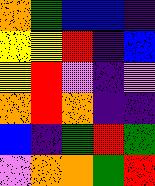[["orange", "green", "blue", "blue", "indigo"], ["yellow", "yellow", "red", "indigo", "blue"], ["yellow", "red", "violet", "indigo", "violet"], ["orange", "red", "orange", "indigo", "indigo"], ["blue", "indigo", "green", "red", "green"], ["violet", "orange", "orange", "green", "red"]]